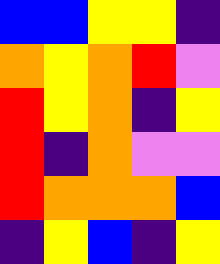[["blue", "blue", "yellow", "yellow", "indigo"], ["orange", "yellow", "orange", "red", "violet"], ["red", "yellow", "orange", "indigo", "yellow"], ["red", "indigo", "orange", "violet", "violet"], ["red", "orange", "orange", "orange", "blue"], ["indigo", "yellow", "blue", "indigo", "yellow"]]